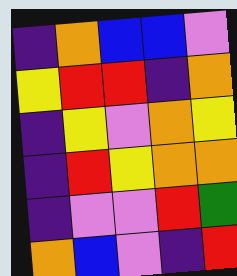[["indigo", "orange", "blue", "blue", "violet"], ["yellow", "red", "red", "indigo", "orange"], ["indigo", "yellow", "violet", "orange", "yellow"], ["indigo", "red", "yellow", "orange", "orange"], ["indigo", "violet", "violet", "red", "green"], ["orange", "blue", "violet", "indigo", "red"]]